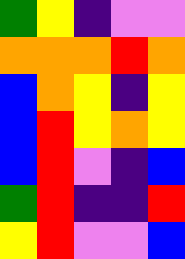[["green", "yellow", "indigo", "violet", "violet"], ["orange", "orange", "orange", "red", "orange"], ["blue", "orange", "yellow", "indigo", "yellow"], ["blue", "red", "yellow", "orange", "yellow"], ["blue", "red", "violet", "indigo", "blue"], ["green", "red", "indigo", "indigo", "red"], ["yellow", "red", "violet", "violet", "blue"]]